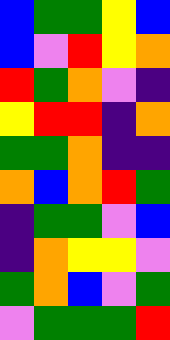[["blue", "green", "green", "yellow", "blue"], ["blue", "violet", "red", "yellow", "orange"], ["red", "green", "orange", "violet", "indigo"], ["yellow", "red", "red", "indigo", "orange"], ["green", "green", "orange", "indigo", "indigo"], ["orange", "blue", "orange", "red", "green"], ["indigo", "green", "green", "violet", "blue"], ["indigo", "orange", "yellow", "yellow", "violet"], ["green", "orange", "blue", "violet", "green"], ["violet", "green", "green", "green", "red"]]